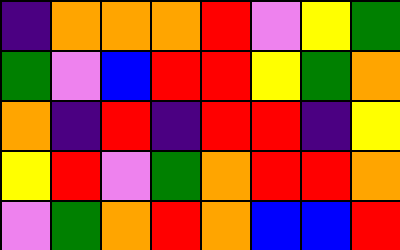[["indigo", "orange", "orange", "orange", "red", "violet", "yellow", "green"], ["green", "violet", "blue", "red", "red", "yellow", "green", "orange"], ["orange", "indigo", "red", "indigo", "red", "red", "indigo", "yellow"], ["yellow", "red", "violet", "green", "orange", "red", "red", "orange"], ["violet", "green", "orange", "red", "orange", "blue", "blue", "red"]]